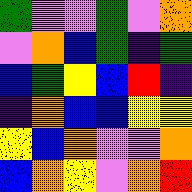[["green", "violet", "violet", "green", "violet", "orange"], ["violet", "orange", "blue", "green", "indigo", "green"], ["blue", "green", "yellow", "blue", "red", "indigo"], ["indigo", "orange", "blue", "blue", "yellow", "yellow"], ["yellow", "blue", "orange", "violet", "violet", "orange"], ["blue", "orange", "yellow", "violet", "orange", "red"]]